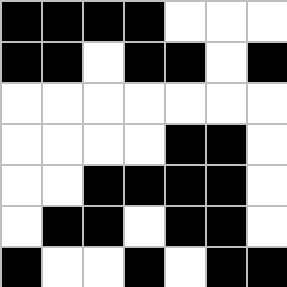[["black", "black", "black", "black", "white", "white", "white"], ["black", "black", "white", "black", "black", "white", "black"], ["white", "white", "white", "white", "white", "white", "white"], ["white", "white", "white", "white", "black", "black", "white"], ["white", "white", "black", "black", "black", "black", "white"], ["white", "black", "black", "white", "black", "black", "white"], ["black", "white", "white", "black", "white", "black", "black"]]